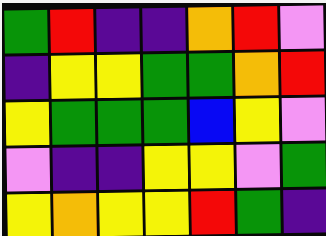[["green", "red", "indigo", "indigo", "orange", "red", "violet"], ["indigo", "yellow", "yellow", "green", "green", "orange", "red"], ["yellow", "green", "green", "green", "blue", "yellow", "violet"], ["violet", "indigo", "indigo", "yellow", "yellow", "violet", "green"], ["yellow", "orange", "yellow", "yellow", "red", "green", "indigo"]]